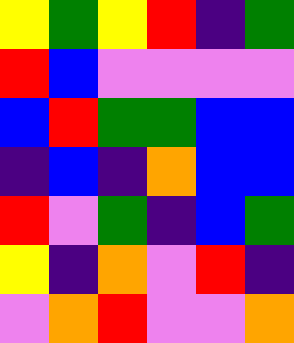[["yellow", "green", "yellow", "red", "indigo", "green"], ["red", "blue", "violet", "violet", "violet", "violet"], ["blue", "red", "green", "green", "blue", "blue"], ["indigo", "blue", "indigo", "orange", "blue", "blue"], ["red", "violet", "green", "indigo", "blue", "green"], ["yellow", "indigo", "orange", "violet", "red", "indigo"], ["violet", "orange", "red", "violet", "violet", "orange"]]